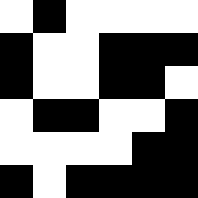[["white", "black", "white", "white", "white", "white"], ["black", "white", "white", "black", "black", "black"], ["black", "white", "white", "black", "black", "white"], ["white", "black", "black", "white", "white", "black"], ["white", "white", "white", "white", "black", "black"], ["black", "white", "black", "black", "black", "black"]]